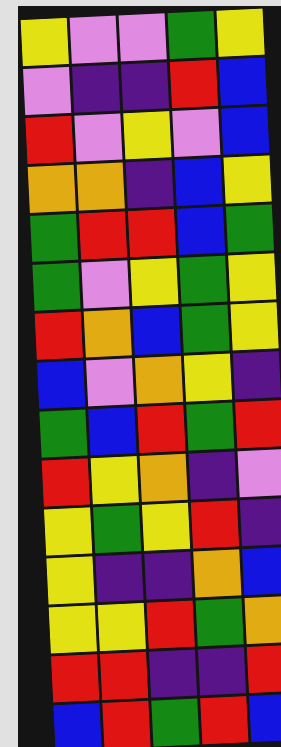[["yellow", "violet", "violet", "green", "yellow"], ["violet", "indigo", "indigo", "red", "blue"], ["red", "violet", "yellow", "violet", "blue"], ["orange", "orange", "indigo", "blue", "yellow"], ["green", "red", "red", "blue", "green"], ["green", "violet", "yellow", "green", "yellow"], ["red", "orange", "blue", "green", "yellow"], ["blue", "violet", "orange", "yellow", "indigo"], ["green", "blue", "red", "green", "red"], ["red", "yellow", "orange", "indigo", "violet"], ["yellow", "green", "yellow", "red", "indigo"], ["yellow", "indigo", "indigo", "orange", "blue"], ["yellow", "yellow", "red", "green", "orange"], ["red", "red", "indigo", "indigo", "red"], ["blue", "red", "green", "red", "blue"]]